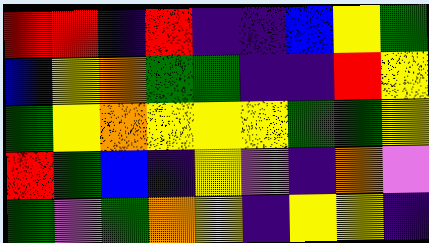[["red", "red", "indigo", "red", "indigo", "indigo", "blue", "yellow", "green"], ["blue", "yellow", "orange", "green", "green", "indigo", "indigo", "red", "yellow"], ["green", "yellow", "orange", "yellow", "yellow", "yellow", "green", "green", "yellow"], ["red", "green", "blue", "indigo", "yellow", "violet", "indigo", "orange", "violet"], ["green", "violet", "green", "orange", "yellow", "indigo", "yellow", "yellow", "indigo"]]